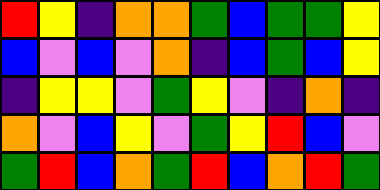[["red", "yellow", "indigo", "orange", "orange", "green", "blue", "green", "green", "yellow"], ["blue", "violet", "blue", "violet", "orange", "indigo", "blue", "green", "blue", "yellow"], ["indigo", "yellow", "yellow", "violet", "green", "yellow", "violet", "indigo", "orange", "indigo"], ["orange", "violet", "blue", "yellow", "violet", "green", "yellow", "red", "blue", "violet"], ["green", "red", "blue", "orange", "green", "red", "blue", "orange", "red", "green"]]